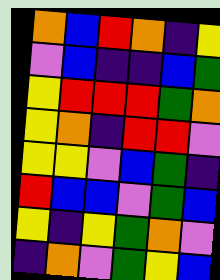[["orange", "blue", "red", "orange", "indigo", "yellow"], ["violet", "blue", "indigo", "indigo", "blue", "green"], ["yellow", "red", "red", "red", "green", "orange"], ["yellow", "orange", "indigo", "red", "red", "violet"], ["yellow", "yellow", "violet", "blue", "green", "indigo"], ["red", "blue", "blue", "violet", "green", "blue"], ["yellow", "indigo", "yellow", "green", "orange", "violet"], ["indigo", "orange", "violet", "green", "yellow", "blue"]]